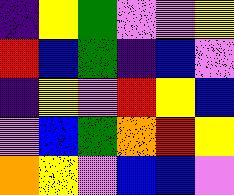[["indigo", "yellow", "green", "violet", "violet", "yellow"], ["red", "blue", "green", "indigo", "blue", "violet"], ["indigo", "yellow", "violet", "red", "yellow", "blue"], ["violet", "blue", "green", "orange", "red", "yellow"], ["orange", "yellow", "violet", "blue", "blue", "violet"]]